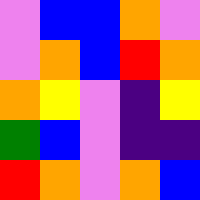[["violet", "blue", "blue", "orange", "violet"], ["violet", "orange", "blue", "red", "orange"], ["orange", "yellow", "violet", "indigo", "yellow"], ["green", "blue", "violet", "indigo", "indigo"], ["red", "orange", "violet", "orange", "blue"]]